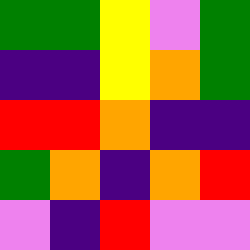[["green", "green", "yellow", "violet", "green"], ["indigo", "indigo", "yellow", "orange", "green"], ["red", "red", "orange", "indigo", "indigo"], ["green", "orange", "indigo", "orange", "red"], ["violet", "indigo", "red", "violet", "violet"]]